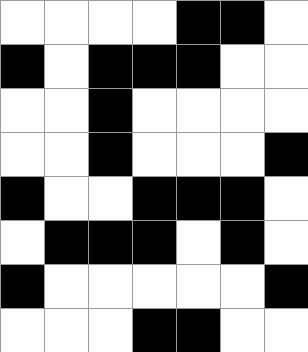[["white", "white", "white", "white", "black", "black", "white"], ["black", "white", "black", "black", "black", "white", "white"], ["white", "white", "black", "white", "white", "white", "white"], ["white", "white", "black", "white", "white", "white", "black"], ["black", "white", "white", "black", "black", "black", "white"], ["white", "black", "black", "black", "white", "black", "white"], ["black", "white", "white", "white", "white", "white", "black"], ["white", "white", "white", "black", "black", "white", "white"]]